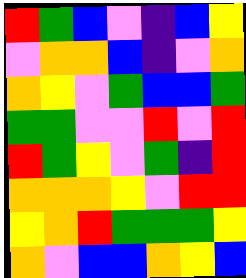[["red", "green", "blue", "violet", "indigo", "blue", "yellow"], ["violet", "orange", "orange", "blue", "indigo", "violet", "orange"], ["orange", "yellow", "violet", "green", "blue", "blue", "green"], ["green", "green", "violet", "violet", "red", "violet", "red"], ["red", "green", "yellow", "violet", "green", "indigo", "red"], ["orange", "orange", "orange", "yellow", "violet", "red", "red"], ["yellow", "orange", "red", "green", "green", "green", "yellow"], ["orange", "violet", "blue", "blue", "orange", "yellow", "blue"]]